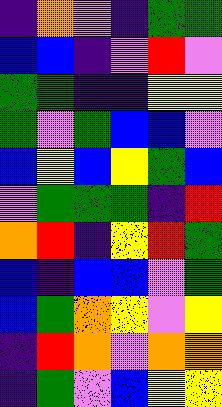[["indigo", "orange", "violet", "indigo", "green", "green"], ["blue", "blue", "indigo", "violet", "red", "violet"], ["green", "green", "indigo", "indigo", "yellow", "yellow"], ["green", "violet", "green", "blue", "blue", "violet"], ["blue", "yellow", "blue", "yellow", "green", "blue"], ["violet", "green", "green", "green", "indigo", "red"], ["orange", "red", "indigo", "yellow", "red", "green"], ["blue", "indigo", "blue", "blue", "violet", "green"], ["blue", "green", "orange", "yellow", "violet", "yellow"], ["indigo", "red", "orange", "violet", "orange", "orange"], ["indigo", "green", "violet", "blue", "yellow", "yellow"]]